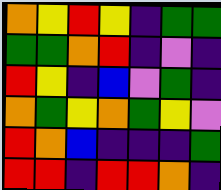[["orange", "yellow", "red", "yellow", "indigo", "green", "green"], ["green", "green", "orange", "red", "indigo", "violet", "indigo"], ["red", "yellow", "indigo", "blue", "violet", "green", "indigo"], ["orange", "green", "yellow", "orange", "green", "yellow", "violet"], ["red", "orange", "blue", "indigo", "indigo", "indigo", "green"], ["red", "red", "indigo", "red", "red", "orange", "indigo"]]